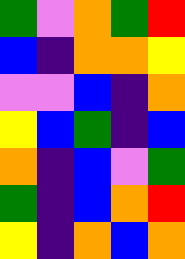[["green", "violet", "orange", "green", "red"], ["blue", "indigo", "orange", "orange", "yellow"], ["violet", "violet", "blue", "indigo", "orange"], ["yellow", "blue", "green", "indigo", "blue"], ["orange", "indigo", "blue", "violet", "green"], ["green", "indigo", "blue", "orange", "red"], ["yellow", "indigo", "orange", "blue", "orange"]]